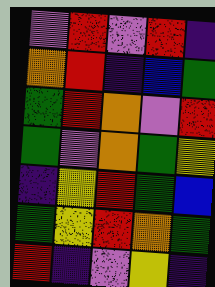[["violet", "red", "violet", "red", "indigo"], ["orange", "red", "indigo", "blue", "green"], ["green", "red", "orange", "violet", "red"], ["green", "violet", "orange", "green", "yellow"], ["indigo", "yellow", "red", "green", "blue"], ["green", "yellow", "red", "orange", "green"], ["red", "indigo", "violet", "yellow", "indigo"]]